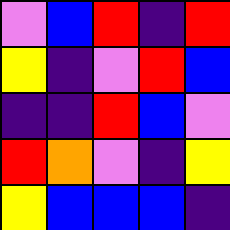[["violet", "blue", "red", "indigo", "red"], ["yellow", "indigo", "violet", "red", "blue"], ["indigo", "indigo", "red", "blue", "violet"], ["red", "orange", "violet", "indigo", "yellow"], ["yellow", "blue", "blue", "blue", "indigo"]]